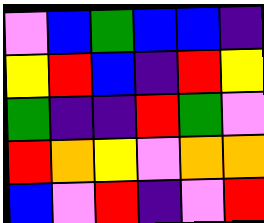[["violet", "blue", "green", "blue", "blue", "indigo"], ["yellow", "red", "blue", "indigo", "red", "yellow"], ["green", "indigo", "indigo", "red", "green", "violet"], ["red", "orange", "yellow", "violet", "orange", "orange"], ["blue", "violet", "red", "indigo", "violet", "red"]]